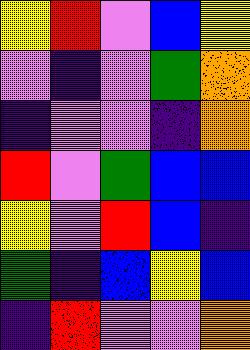[["yellow", "red", "violet", "blue", "yellow"], ["violet", "indigo", "violet", "green", "orange"], ["indigo", "violet", "violet", "indigo", "orange"], ["red", "violet", "green", "blue", "blue"], ["yellow", "violet", "red", "blue", "indigo"], ["green", "indigo", "blue", "yellow", "blue"], ["indigo", "red", "violet", "violet", "orange"]]